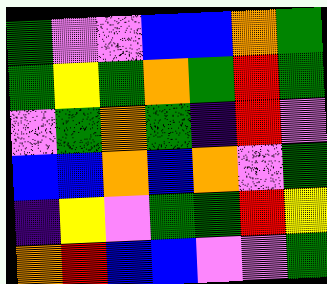[["green", "violet", "violet", "blue", "blue", "orange", "green"], ["green", "yellow", "green", "orange", "green", "red", "green"], ["violet", "green", "orange", "green", "indigo", "red", "violet"], ["blue", "blue", "orange", "blue", "orange", "violet", "green"], ["indigo", "yellow", "violet", "green", "green", "red", "yellow"], ["orange", "red", "blue", "blue", "violet", "violet", "green"]]